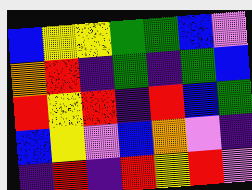[["blue", "yellow", "yellow", "green", "green", "blue", "violet"], ["orange", "red", "indigo", "green", "indigo", "green", "blue"], ["red", "yellow", "red", "indigo", "red", "blue", "green"], ["blue", "yellow", "violet", "blue", "orange", "violet", "indigo"], ["indigo", "red", "indigo", "red", "yellow", "red", "violet"]]